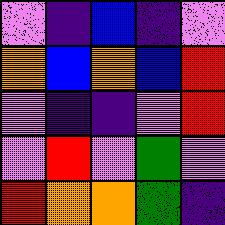[["violet", "indigo", "blue", "indigo", "violet"], ["orange", "blue", "orange", "blue", "red"], ["violet", "indigo", "indigo", "violet", "red"], ["violet", "red", "violet", "green", "violet"], ["red", "orange", "orange", "green", "indigo"]]